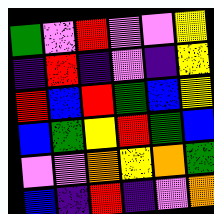[["green", "violet", "red", "violet", "violet", "yellow"], ["indigo", "red", "indigo", "violet", "indigo", "yellow"], ["red", "blue", "red", "green", "blue", "yellow"], ["blue", "green", "yellow", "red", "green", "blue"], ["violet", "violet", "orange", "yellow", "orange", "green"], ["blue", "indigo", "red", "indigo", "violet", "orange"]]